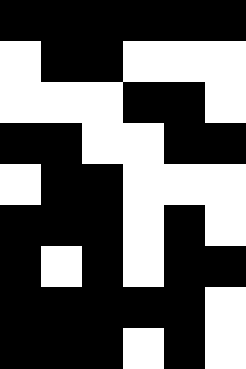[["black", "black", "black", "black", "black", "black"], ["white", "black", "black", "white", "white", "white"], ["white", "white", "white", "black", "black", "white"], ["black", "black", "white", "white", "black", "black"], ["white", "black", "black", "white", "white", "white"], ["black", "black", "black", "white", "black", "white"], ["black", "white", "black", "white", "black", "black"], ["black", "black", "black", "black", "black", "white"], ["black", "black", "black", "white", "black", "white"]]